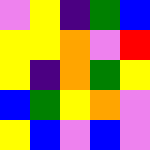[["violet", "yellow", "indigo", "green", "blue"], ["yellow", "yellow", "orange", "violet", "red"], ["yellow", "indigo", "orange", "green", "yellow"], ["blue", "green", "yellow", "orange", "violet"], ["yellow", "blue", "violet", "blue", "violet"]]